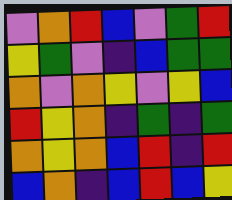[["violet", "orange", "red", "blue", "violet", "green", "red"], ["yellow", "green", "violet", "indigo", "blue", "green", "green"], ["orange", "violet", "orange", "yellow", "violet", "yellow", "blue"], ["red", "yellow", "orange", "indigo", "green", "indigo", "green"], ["orange", "yellow", "orange", "blue", "red", "indigo", "red"], ["blue", "orange", "indigo", "blue", "red", "blue", "yellow"]]